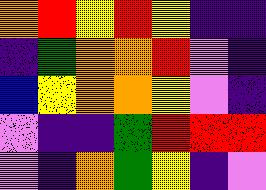[["orange", "red", "yellow", "red", "yellow", "indigo", "indigo"], ["indigo", "green", "orange", "orange", "red", "violet", "indigo"], ["blue", "yellow", "orange", "orange", "yellow", "violet", "indigo"], ["violet", "indigo", "indigo", "green", "red", "red", "red"], ["violet", "indigo", "orange", "green", "yellow", "indigo", "violet"]]